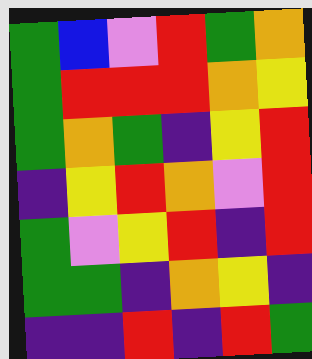[["green", "blue", "violet", "red", "green", "orange"], ["green", "red", "red", "red", "orange", "yellow"], ["green", "orange", "green", "indigo", "yellow", "red"], ["indigo", "yellow", "red", "orange", "violet", "red"], ["green", "violet", "yellow", "red", "indigo", "red"], ["green", "green", "indigo", "orange", "yellow", "indigo"], ["indigo", "indigo", "red", "indigo", "red", "green"]]